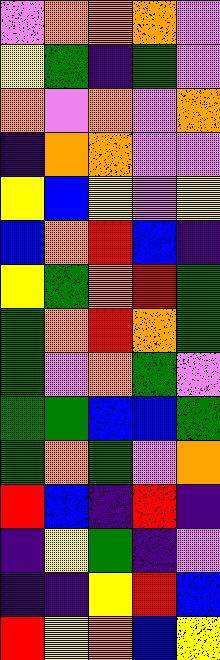[["violet", "orange", "orange", "orange", "violet"], ["yellow", "green", "indigo", "green", "violet"], ["orange", "violet", "orange", "violet", "orange"], ["indigo", "orange", "orange", "violet", "violet"], ["yellow", "blue", "yellow", "violet", "yellow"], ["blue", "orange", "red", "blue", "indigo"], ["yellow", "green", "orange", "red", "green"], ["green", "orange", "red", "orange", "green"], ["green", "violet", "orange", "green", "violet"], ["green", "green", "blue", "blue", "green"], ["green", "orange", "green", "violet", "orange"], ["red", "blue", "indigo", "red", "indigo"], ["indigo", "yellow", "green", "indigo", "violet"], ["indigo", "indigo", "yellow", "red", "blue"], ["red", "yellow", "orange", "blue", "yellow"]]